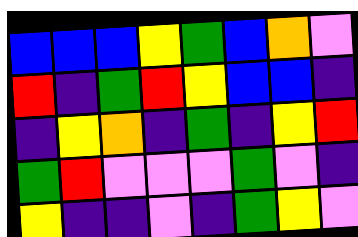[["blue", "blue", "blue", "yellow", "green", "blue", "orange", "violet"], ["red", "indigo", "green", "red", "yellow", "blue", "blue", "indigo"], ["indigo", "yellow", "orange", "indigo", "green", "indigo", "yellow", "red"], ["green", "red", "violet", "violet", "violet", "green", "violet", "indigo"], ["yellow", "indigo", "indigo", "violet", "indigo", "green", "yellow", "violet"]]